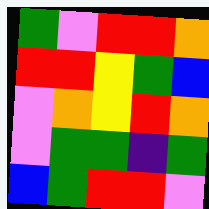[["green", "violet", "red", "red", "orange"], ["red", "red", "yellow", "green", "blue"], ["violet", "orange", "yellow", "red", "orange"], ["violet", "green", "green", "indigo", "green"], ["blue", "green", "red", "red", "violet"]]